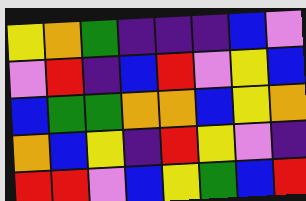[["yellow", "orange", "green", "indigo", "indigo", "indigo", "blue", "violet"], ["violet", "red", "indigo", "blue", "red", "violet", "yellow", "blue"], ["blue", "green", "green", "orange", "orange", "blue", "yellow", "orange"], ["orange", "blue", "yellow", "indigo", "red", "yellow", "violet", "indigo"], ["red", "red", "violet", "blue", "yellow", "green", "blue", "red"]]